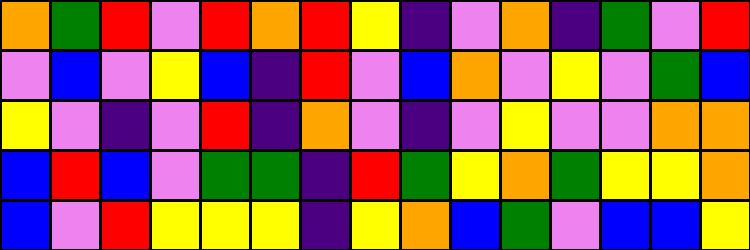[["orange", "green", "red", "violet", "red", "orange", "red", "yellow", "indigo", "violet", "orange", "indigo", "green", "violet", "red"], ["violet", "blue", "violet", "yellow", "blue", "indigo", "red", "violet", "blue", "orange", "violet", "yellow", "violet", "green", "blue"], ["yellow", "violet", "indigo", "violet", "red", "indigo", "orange", "violet", "indigo", "violet", "yellow", "violet", "violet", "orange", "orange"], ["blue", "red", "blue", "violet", "green", "green", "indigo", "red", "green", "yellow", "orange", "green", "yellow", "yellow", "orange"], ["blue", "violet", "red", "yellow", "yellow", "yellow", "indigo", "yellow", "orange", "blue", "green", "violet", "blue", "blue", "yellow"]]